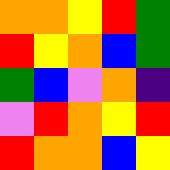[["orange", "orange", "yellow", "red", "green"], ["red", "yellow", "orange", "blue", "green"], ["green", "blue", "violet", "orange", "indigo"], ["violet", "red", "orange", "yellow", "red"], ["red", "orange", "orange", "blue", "yellow"]]